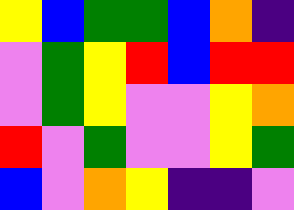[["yellow", "blue", "green", "green", "blue", "orange", "indigo"], ["violet", "green", "yellow", "red", "blue", "red", "red"], ["violet", "green", "yellow", "violet", "violet", "yellow", "orange"], ["red", "violet", "green", "violet", "violet", "yellow", "green"], ["blue", "violet", "orange", "yellow", "indigo", "indigo", "violet"]]